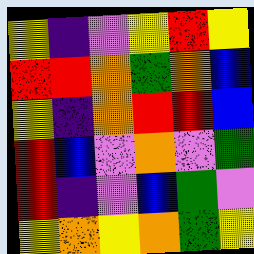[["yellow", "indigo", "violet", "yellow", "red", "yellow"], ["red", "red", "orange", "green", "orange", "blue"], ["yellow", "indigo", "orange", "red", "red", "blue"], ["red", "blue", "violet", "orange", "violet", "green"], ["red", "indigo", "violet", "blue", "green", "violet"], ["yellow", "orange", "yellow", "orange", "green", "yellow"]]